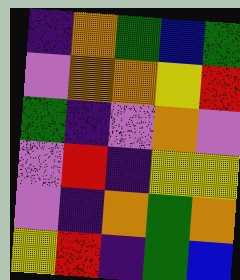[["indigo", "orange", "green", "blue", "green"], ["violet", "orange", "orange", "yellow", "red"], ["green", "indigo", "violet", "orange", "violet"], ["violet", "red", "indigo", "yellow", "yellow"], ["violet", "indigo", "orange", "green", "orange"], ["yellow", "red", "indigo", "green", "blue"]]